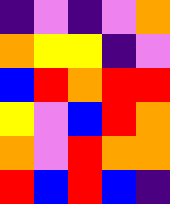[["indigo", "violet", "indigo", "violet", "orange"], ["orange", "yellow", "yellow", "indigo", "violet"], ["blue", "red", "orange", "red", "red"], ["yellow", "violet", "blue", "red", "orange"], ["orange", "violet", "red", "orange", "orange"], ["red", "blue", "red", "blue", "indigo"]]